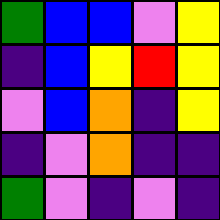[["green", "blue", "blue", "violet", "yellow"], ["indigo", "blue", "yellow", "red", "yellow"], ["violet", "blue", "orange", "indigo", "yellow"], ["indigo", "violet", "orange", "indigo", "indigo"], ["green", "violet", "indigo", "violet", "indigo"]]